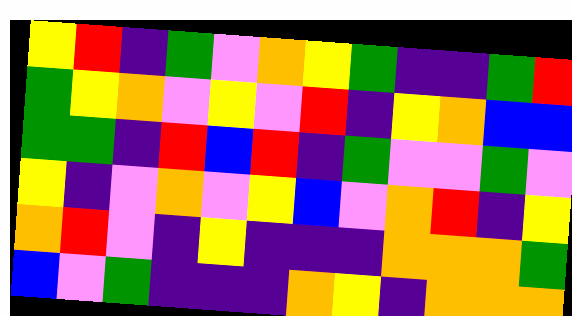[["yellow", "red", "indigo", "green", "violet", "orange", "yellow", "green", "indigo", "indigo", "green", "red"], ["green", "yellow", "orange", "violet", "yellow", "violet", "red", "indigo", "yellow", "orange", "blue", "blue"], ["green", "green", "indigo", "red", "blue", "red", "indigo", "green", "violet", "violet", "green", "violet"], ["yellow", "indigo", "violet", "orange", "violet", "yellow", "blue", "violet", "orange", "red", "indigo", "yellow"], ["orange", "red", "violet", "indigo", "yellow", "indigo", "indigo", "indigo", "orange", "orange", "orange", "green"], ["blue", "violet", "green", "indigo", "indigo", "indigo", "orange", "yellow", "indigo", "orange", "orange", "orange"]]